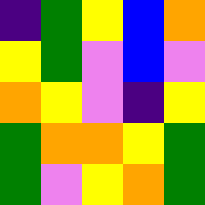[["indigo", "green", "yellow", "blue", "orange"], ["yellow", "green", "violet", "blue", "violet"], ["orange", "yellow", "violet", "indigo", "yellow"], ["green", "orange", "orange", "yellow", "green"], ["green", "violet", "yellow", "orange", "green"]]